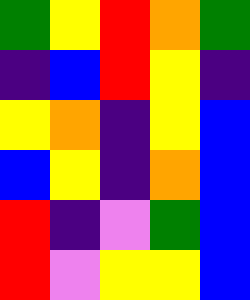[["green", "yellow", "red", "orange", "green"], ["indigo", "blue", "red", "yellow", "indigo"], ["yellow", "orange", "indigo", "yellow", "blue"], ["blue", "yellow", "indigo", "orange", "blue"], ["red", "indigo", "violet", "green", "blue"], ["red", "violet", "yellow", "yellow", "blue"]]